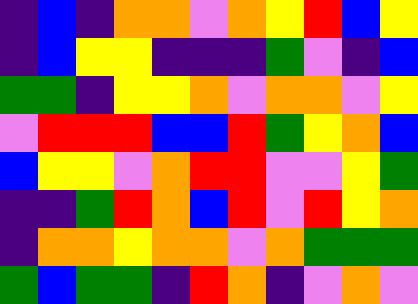[["indigo", "blue", "indigo", "orange", "orange", "violet", "orange", "yellow", "red", "blue", "yellow"], ["indigo", "blue", "yellow", "yellow", "indigo", "indigo", "indigo", "green", "violet", "indigo", "blue"], ["green", "green", "indigo", "yellow", "yellow", "orange", "violet", "orange", "orange", "violet", "yellow"], ["violet", "red", "red", "red", "blue", "blue", "red", "green", "yellow", "orange", "blue"], ["blue", "yellow", "yellow", "violet", "orange", "red", "red", "violet", "violet", "yellow", "green"], ["indigo", "indigo", "green", "red", "orange", "blue", "red", "violet", "red", "yellow", "orange"], ["indigo", "orange", "orange", "yellow", "orange", "orange", "violet", "orange", "green", "green", "green"], ["green", "blue", "green", "green", "indigo", "red", "orange", "indigo", "violet", "orange", "violet"]]